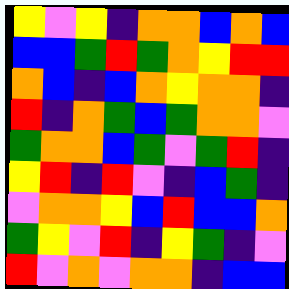[["yellow", "violet", "yellow", "indigo", "orange", "orange", "blue", "orange", "blue"], ["blue", "blue", "green", "red", "green", "orange", "yellow", "red", "red"], ["orange", "blue", "indigo", "blue", "orange", "yellow", "orange", "orange", "indigo"], ["red", "indigo", "orange", "green", "blue", "green", "orange", "orange", "violet"], ["green", "orange", "orange", "blue", "green", "violet", "green", "red", "indigo"], ["yellow", "red", "indigo", "red", "violet", "indigo", "blue", "green", "indigo"], ["violet", "orange", "orange", "yellow", "blue", "red", "blue", "blue", "orange"], ["green", "yellow", "violet", "red", "indigo", "yellow", "green", "indigo", "violet"], ["red", "violet", "orange", "violet", "orange", "orange", "indigo", "blue", "blue"]]